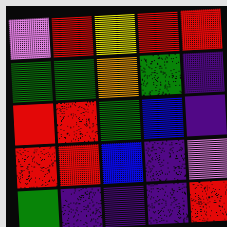[["violet", "red", "yellow", "red", "red"], ["green", "green", "orange", "green", "indigo"], ["red", "red", "green", "blue", "indigo"], ["red", "red", "blue", "indigo", "violet"], ["green", "indigo", "indigo", "indigo", "red"]]